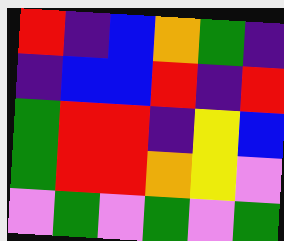[["red", "indigo", "blue", "orange", "green", "indigo"], ["indigo", "blue", "blue", "red", "indigo", "red"], ["green", "red", "red", "indigo", "yellow", "blue"], ["green", "red", "red", "orange", "yellow", "violet"], ["violet", "green", "violet", "green", "violet", "green"]]